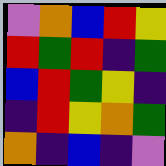[["violet", "orange", "blue", "red", "yellow"], ["red", "green", "red", "indigo", "green"], ["blue", "red", "green", "yellow", "indigo"], ["indigo", "red", "yellow", "orange", "green"], ["orange", "indigo", "blue", "indigo", "violet"]]